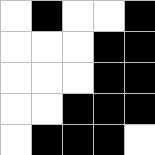[["white", "black", "white", "white", "black"], ["white", "white", "white", "black", "black"], ["white", "white", "white", "black", "black"], ["white", "white", "black", "black", "black"], ["white", "black", "black", "black", "white"]]